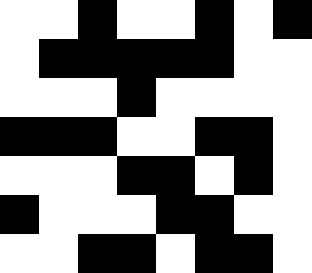[["white", "white", "black", "white", "white", "black", "white", "black"], ["white", "black", "black", "black", "black", "black", "white", "white"], ["white", "white", "white", "black", "white", "white", "white", "white"], ["black", "black", "black", "white", "white", "black", "black", "white"], ["white", "white", "white", "black", "black", "white", "black", "white"], ["black", "white", "white", "white", "black", "black", "white", "white"], ["white", "white", "black", "black", "white", "black", "black", "white"]]